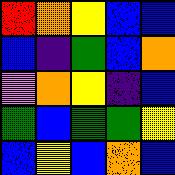[["red", "orange", "yellow", "blue", "blue"], ["blue", "indigo", "green", "blue", "orange"], ["violet", "orange", "yellow", "indigo", "blue"], ["green", "blue", "green", "green", "yellow"], ["blue", "yellow", "blue", "orange", "blue"]]